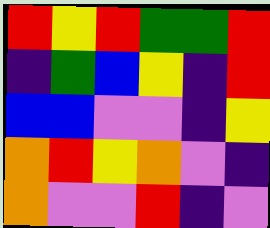[["red", "yellow", "red", "green", "green", "red"], ["indigo", "green", "blue", "yellow", "indigo", "red"], ["blue", "blue", "violet", "violet", "indigo", "yellow"], ["orange", "red", "yellow", "orange", "violet", "indigo"], ["orange", "violet", "violet", "red", "indigo", "violet"]]